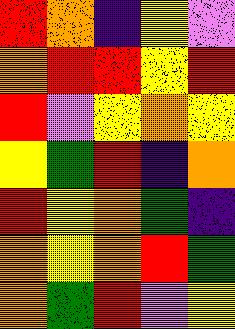[["red", "orange", "indigo", "yellow", "violet"], ["orange", "red", "red", "yellow", "red"], ["red", "violet", "yellow", "orange", "yellow"], ["yellow", "green", "red", "indigo", "orange"], ["red", "yellow", "orange", "green", "indigo"], ["orange", "yellow", "orange", "red", "green"], ["orange", "green", "red", "violet", "yellow"]]